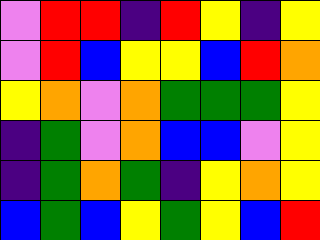[["violet", "red", "red", "indigo", "red", "yellow", "indigo", "yellow"], ["violet", "red", "blue", "yellow", "yellow", "blue", "red", "orange"], ["yellow", "orange", "violet", "orange", "green", "green", "green", "yellow"], ["indigo", "green", "violet", "orange", "blue", "blue", "violet", "yellow"], ["indigo", "green", "orange", "green", "indigo", "yellow", "orange", "yellow"], ["blue", "green", "blue", "yellow", "green", "yellow", "blue", "red"]]